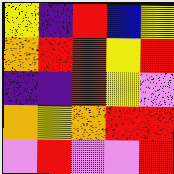[["yellow", "indigo", "red", "blue", "yellow"], ["orange", "red", "red", "yellow", "red"], ["indigo", "indigo", "red", "yellow", "violet"], ["orange", "yellow", "orange", "red", "red"], ["violet", "red", "violet", "violet", "red"]]